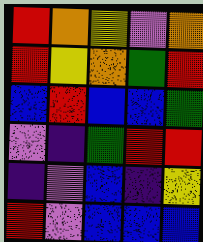[["red", "orange", "yellow", "violet", "orange"], ["red", "yellow", "orange", "green", "red"], ["blue", "red", "blue", "blue", "green"], ["violet", "indigo", "green", "red", "red"], ["indigo", "violet", "blue", "indigo", "yellow"], ["red", "violet", "blue", "blue", "blue"]]